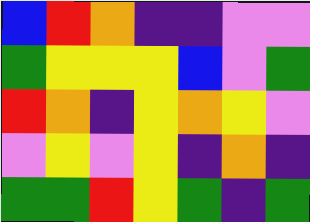[["blue", "red", "orange", "indigo", "indigo", "violet", "violet"], ["green", "yellow", "yellow", "yellow", "blue", "violet", "green"], ["red", "orange", "indigo", "yellow", "orange", "yellow", "violet"], ["violet", "yellow", "violet", "yellow", "indigo", "orange", "indigo"], ["green", "green", "red", "yellow", "green", "indigo", "green"]]